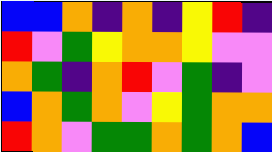[["blue", "blue", "orange", "indigo", "orange", "indigo", "yellow", "red", "indigo"], ["red", "violet", "green", "yellow", "orange", "orange", "yellow", "violet", "violet"], ["orange", "green", "indigo", "orange", "red", "violet", "green", "indigo", "violet"], ["blue", "orange", "green", "orange", "violet", "yellow", "green", "orange", "orange"], ["red", "orange", "violet", "green", "green", "orange", "green", "orange", "blue"]]